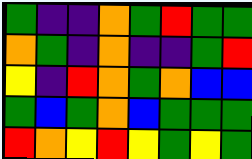[["green", "indigo", "indigo", "orange", "green", "red", "green", "green"], ["orange", "green", "indigo", "orange", "indigo", "indigo", "green", "red"], ["yellow", "indigo", "red", "orange", "green", "orange", "blue", "blue"], ["green", "blue", "green", "orange", "blue", "green", "green", "green"], ["red", "orange", "yellow", "red", "yellow", "green", "yellow", "green"]]